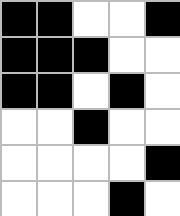[["black", "black", "white", "white", "black"], ["black", "black", "black", "white", "white"], ["black", "black", "white", "black", "white"], ["white", "white", "black", "white", "white"], ["white", "white", "white", "white", "black"], ["white", "white", "white", "black", "white"]]